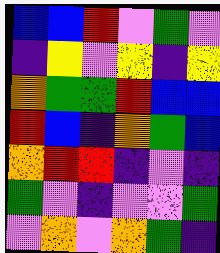[["blue", "blue", "red", "violet", "green", "violet"], ["indigo", "yellow", "violet", "yellow", "indigo", "yellow"], ["orange", "green", "green", "red", "blue", "blue"], ["red", "blue", "indigo", "orange", "green", "blue"], ["orange", "red", "red", "indigo", "violet", "indigo"], ["green", "violet", "indigo", "violet", "violet", "green"], ["violet", "orange", "violet", "orange", "green", "indigo"]]